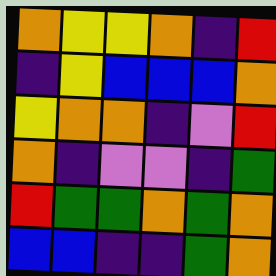[["orange", "yellow", "yellow", "orange", "indigo", "red"], ["indigo", "yellow", "blue", "blue", "blue", "orange"], ["yellow", "orange", "orange", "indigo", "violet", "red"], ["orange", "indigo", "violet", "violet", "indigo", "green"], ["red", "green", "green", "orange", "green", "orange"], ["blue", "blue", "indigo", "indigo", "green", "orange"]]